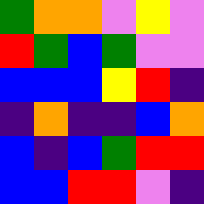[["green", "orange", "orange", "violet", "yellow", "violet"], ["red", "green", "blue", "green", "violet", "violet"], ["blue", "blue", "blue", "yellow", "red", "indigo"], ["indigo", "orange", "indigo", "indigo", "blue", "orange"], ["blue", "indigo", "blue", "green", "red", "red"], ["blue", "blue", "red", "red", "violet", "indigo"]]